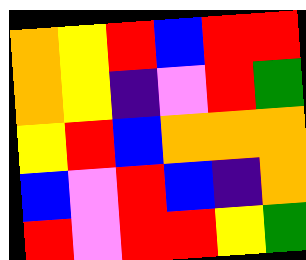[["orange", "yellow", "red", "blue", "red", "red"], ["orange", "yellow", "indigo", "violet", "red", "green"], ["yellow", "red", "blue", "orange", "orange", "orange"], ["blue", "violet", "red", "blue", "indigo", "orange"], ["red", "violet", "red", "red", "yellow", "green"]]